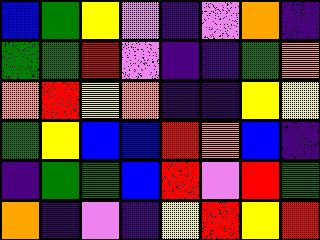[["blue", "green", "yellow", "violet", "indigo", "violet", "orange", "indigo"], ["green", "green", "red", "violet", "indigo", "indigo", "green", "orange"], ["orange", "red", "yellow", "orange", "indigo", "indigo", "yellow", "yellow"], ["green", "yellow", "blue", "blue", "red", "orange", "blue", "indigo"], ["indigo", "green", "green", "blue", "red", "violet", "red", "green"], ["orange", "indigo", "violet", "indigo", "yellow", "red", "yellow", "red"]]